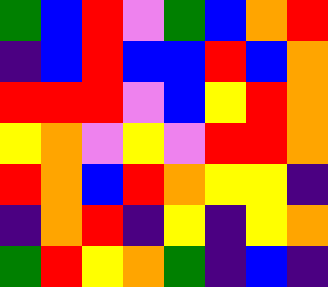[["green", "blue", "red", "violet", "green", "blue", "orange", "red"], ["indigo", "blue", "red", "blue", "blue", "red", "blue", "orange"], ["red", "red", "red", "violet", "blue", "yellow", "red", "orange"], ["yellow", "orange", "violet", "yellow", "violet", "red", "red", "orange"], ["red", "orange", "blue", "red", "orange", "yellow", "yellow", "indigo"], ["indigo", "orange", "red", "indigo", "yellow", "indigo", "yellow", "orange"], ["green", "red", "yellow", "orange", "green", "indigo", "blue", "indigo"]]